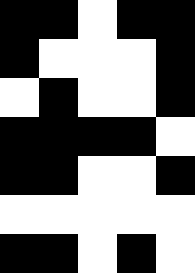[["black", "black", "white", "black", "black"], ["black", "white", "white", "white", "black"], ["white", "black", "white", "white", "black"], ["black", "black", "black", "black", "white"], ["black", "black", "white", "white", "black"], ["white", "white", "white", "white", "white"], ["black", "black", "white", "black", "white"]]